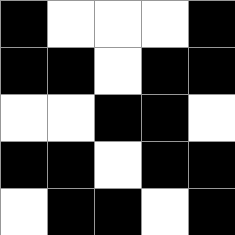[["black", "white", "white", "white", "black"], ["black", "black", "white", "black", "black"], ["white", "white", "black", "black", "white"], ["black", "black", "white", "black", "black"], ["white", "black", "black", "white", "black"]]